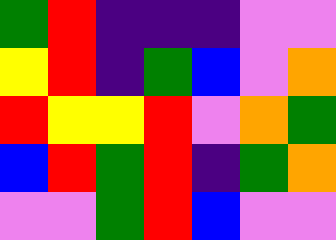[["green", "red", "indigo", "indigo", "indigo", "violet", "violet"], ["yellow", "red", "indigo", "green", "blue", "violet", "orange"], ["red", "yellow", "yellow", "red", "violet", "orange", "green"], ["blue", "red", "green", "red", "indigo", "green", "orange"], ["violet", "violet", "green", "red", "blue", "violet", "violet"]]